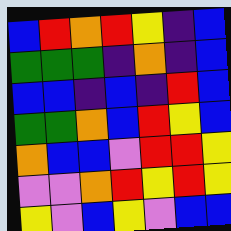[["blue", "red", "orange", "red", "yellow", "indigo", "blue"], ["green", "green", "green", "indigo", "orange", "indigo", "blue"], ["blue", "blue", "indigo", "blue", "indigo", "red", "blue"], ["green", "green", "orange", "blue", "red", "yellow", "blue"], ["orange", "blue", "blue", "violet", "red", "red", "yellow"], ["violet", "violet", "orange", "red", "yellow", "red", "yellow"], ["yellow", "violet", "blue", "yellow", "violet", "blue", "blue"]]